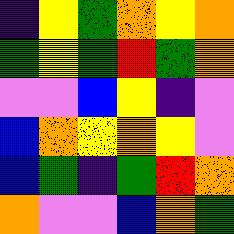[["indigo", "yellow", "green", "orange", "yellow", "orange"], ["green", "yellow", "green", "red", "green", "orange"], ["violet", "violet", "blue", "yellow", "indigo", "violet"], ["blue", "orange", "yellow", "orange", "yellow", "violet"], ["blue", "green", "indigo", "green", "red", "orange"], ["orange", "violet", "violet", "blue", "orange", "green"]]